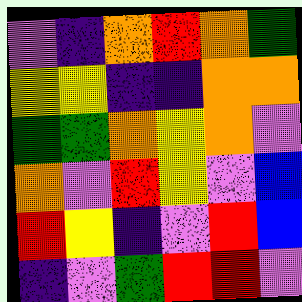[["violet", "indigo", "orange", "red", "orange", "green"], ["yellow", "yellow", "indigo", "indigo", "orange", "orange"], ["green", "green", "orange", "yellow", "orange", "violet"], ["orange", "violet", "red", "yellow", "violet", "blue"], ["red", "yellow", "indigo", "violet", "red", "blue"], ["indigo", "violet", "green", "red", "red", "violet"]]